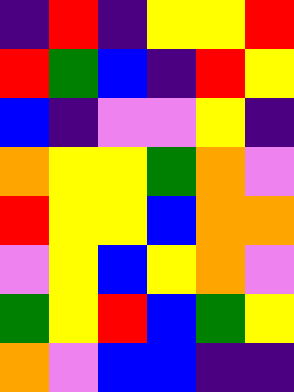[["indigo", "red", "indigo", "yellow", "yellow", "red"], ["red", "green", "blue", "indigo", "red", "yellow"], ["blue", "indigo", "violet", "violet", "yellow", "indigo"], ["orange", "yellow", "yellow", "green", "orange", "violet"], ["red", "yellow", "yellow", "blue", "orange", "orange"], ["violet", "yellow", "blue", "yellow", "orange", "violet"], ["green", "yellow", "red", "blue", "green", "yellow"], ["orange", "violet", "blue", "blue", "indigo", "indigo"]]